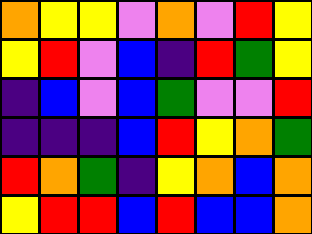[["orange", "yellow", "yellow", "violet", "orange", "violet", "red", "yellow"], ["yellow", "red", "violet", "blue", "indigo", "red", "green", "yellow"], ["indigo", "blue", "violet", "blue", "green", "violet", "violet", "red"], ["indigo", "indigo", "indigo", "blue", "red", "yellow", "orange", "green"], ["red", "orange", "green", "indigo", "yellow", "orange", "blue", "orange"], ["yellow", "red", "red", "blue", "red", "blue", "blue", "orange"]]